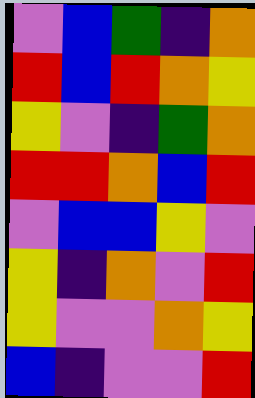[["violet", "blue", "green", "indigo", "orange"], ["red", "blue", "red", "orange", "yellow"], ["yellow", "violet", "indigo", "green", "orange"], ["red", "red", "orange", "blue", "red"], ["violet", "blue", "blue", "yellow", "violet"], ["yellow", "indigo", "orange", "violet", "red"], ["yellow", "violet", "violet", "orange", "yellow"], ["blue", "indigo", "violet", "violet", "red"]]